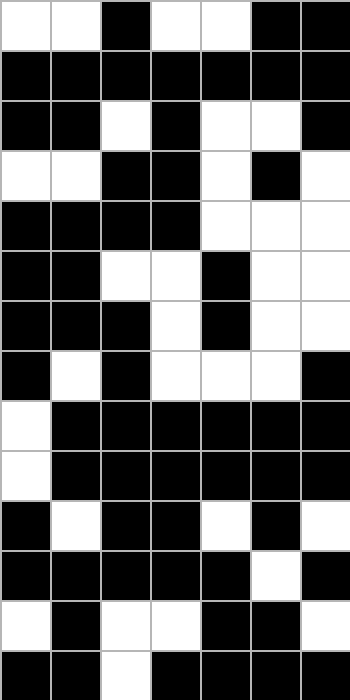[["white", "white", "black", "white", "white", "black", "black"], ["black", "black", "black", "black", "black", "black", "black"], ["black", "black", "white", "black", "white", "white", "black"], ["white", "white", "black", "black", "white", "black", "white"], ["black", "black", "black", "black", "white", "white", "white"], ["black", "black", "white", "white", "black", "white", "white"], ["black", "black", "black", "white", "black", "white", "white"], ["black", "white", "black", "white", "white", "white", "black"], ["white", "black", "black", "black", "black", "black", "black"], ["white", "black", "black", "black", "black", "black", "black"], ["black", "white", "black", "black", "white", "black", "white"], ["black", "black", "black", "black", "black", "white", "black"], ["white", "black", "white", "white", "black", "black", "white"], ["black", "black", "white", "black", "black", "black", "black"]]